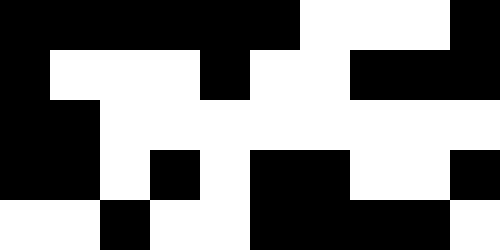[["black", "black", "black", "black", "black", "black", "white", "white", "white", "black"], ["black", "white", "white", "white", "black", "white", "white", "black", "black", "black"], ["black", "black", "white", "white", "white", "white", "white", "white", "white", "white"], ["black", "black", "white", "black", "white", "black", "black", "white", "white", "black"], ["white", "white", "black", "white", "white", "black", "black", "black", "black", "white"]]